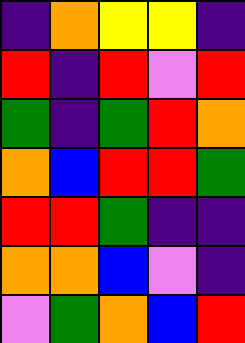[["indigo", "orange", "yellow", "yellow", "indigo"], ["red", "indigo", "red", "violet", "red"], ["green", "indigo", "green", "red", "orange"], ["orange", "blue", "red", "red", "green"], ["red", "red", "green", "indigo", "indigo"], ["orange", "orange", "blue", "violet", "indigo"], ["violet", "green", "orange", "blue", "red"]]